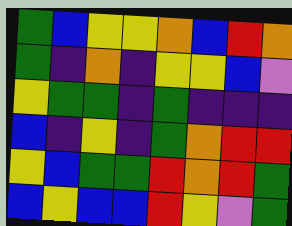[["green", "blue", "yellow", "yellow", "orange", "blue", "red", "orange"], ["green", "indigo", "orange", "indigo", "yellow", "yellow", "blue", "violet"], ["yellow", "green", "green", "indigo", "green", "indigo", "indigo", "indigo"], ["blue", "indigo", "yellow", "indigo", "green", "orange", "red", "red"], ["yellow", "blue", "green", "green", "red", "orange", "red", "green"], ["blue", "yellow", "blue", "blue", "red", "yellow", "violet", "green"]]